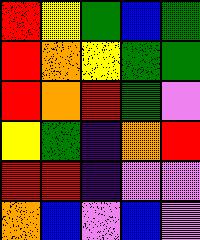[["red", "yellow", "green", "blue", "green"], ["red", "orange", "yellow", "green", "green"], ["red", "orange", "red", "green", "violet"], ["yellow", "green", "indigo", "orange", "red"], ["red", "red", "indigo", "violet", "violet"], ["orange", "blue", "violet", "blue", "violet"]]